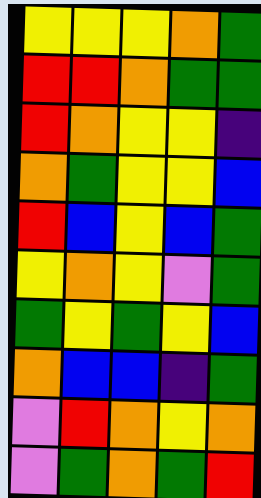[["yellow", "yellow", "yellow", "orange", "green"], ["red", "red", "orange", "green", "green"], ["red", "orange", "yellow", "yellow", "indigo"], ["orange", "green", "yellow", "yellow", "blue"], ["red", "blue", "yellow", "blue", "green"], ["yellow", "orange", "yellow", "violet", "green"], ["green", "yellow", "green", "yellow", "blue"], ["orange", "blue", "blue", "indigo", "green"], ["violet", "red", "orange", "yellow", "orange"], ["violet", "green", "orange", "green", "red"]]